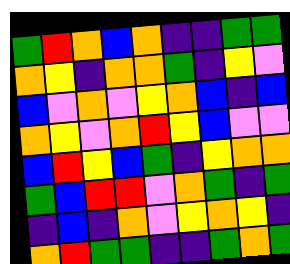[["green", "red", "orange", "blue", "orange", "indigo", "indigo", "green", "green"], ["orange", "yellow", "indigo", "orange", "orange", "green", "indigo", "yellow", "violet"], ["blue", "violet", "orange", "violet", "yellow", "orange", "blue", "indigo", "blue"], ["orange", "yellow", "violet", "orange", "red", "yellow", "blue", "violet", "violet"], ["blue", "red", "yellow", "blue", "green", "indigo", "yellow", "orange", "orange"], ["green", "blue", "red", "red", "violet", "orange", "green", "indigo", "green"], ["indigo", "blue", "indigo", "orange", "violet", "yellow", "orange", "yellow", "indigo"], ["orange", "red", "green", "green", "indigo", "indigo", "green", "orange", "green"]]